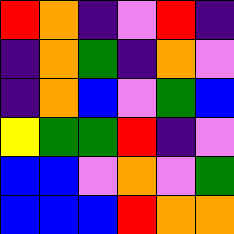[["red", "orange", "indigo", "violet", "red", "indigo"], ["indigo", "orange", "green", "indigo", "orange", "violet"], ["indigo", "orange", "blue", "violet", "green", "blue"], ["yellow", "green", "green", "red", "indigo", "violet"], ["blue", "blue", "violet", "orange", "violet", "green"], ["blue", "blue", "blue", "red", "orange", "orange"]]